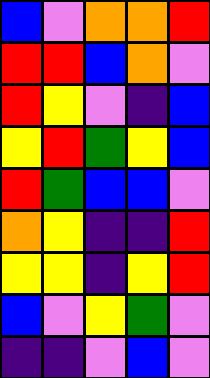[["blue", "violet", "orange", "orange", "red"], ["red", "red", "blue", "orange", "violet"], ["red", "yellow", "violet", "indigo", "blue"], ["yellow", "red", "green", "yellow", "blue"], ["red", "green", "blue", "blue", "violet"], ["orange", "yellow", "indigo", "indigo", "red"], ["yellow", "yellow", "indigo", "yellow", "red"], ["blue", "violet", "yellow", "green", "violet"], ["indigo", "indigo", "violet", "blue", "violet"]]